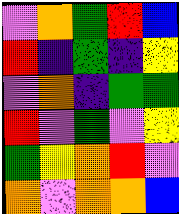[["violet", "orange", "green", "red", "blue"], ["red", "indigo", "green", "indigo", "yellow"], ["violet", "orange", "indigo", "green", "green"], ["red", "violet", "green", "violet", "yellow"], ["green", "yellow", "orange", "red", "violet"], ["orange", "violet", "orange", "orange", "blue"]]